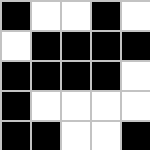[["black", "white", "white", "black", "white"], ["white", "black", "black", "black", "black"], ["black", "black", "black", "black", "white"], ["black", "white", "white", "white", "white"], ["black", "black", "white", "white", "black"]]